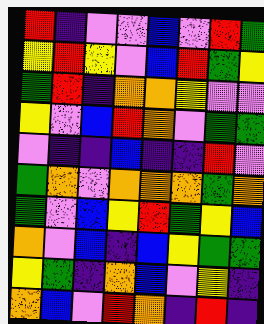[["red", "indigo", "violet", "violet", "blue", "violet", "red", "green"], ["yellow", "red", "yellow", "violet", "blue", "red", "green", "yellow"], ["green", "red", "indigo", "orange", "orange", "yellow", "violet", "violet"], ["yellow", "violet", "blue", "red", "orange", "violet", "green", "green"], ["violet", "indigo", "indigo", "blue", "indigo", "indigo", "red", "violet"], ["green", "orange", "violet", "orange", "orange", "orange", "green", "orange"], ["green", "violet", "blue", "yellow", "red", "green", "yellow", "blue"], ["orange", "violet", "blue", "indigo", "blue", "yellow", "green", "green"], ["yellow", "green", "indigo", "orange", "blue", "violet", "yellow", "indigo"], ["orange", "blue", "violet", "red", "orange", "indigo", "red", "indigo"]]